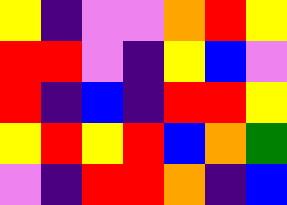[["yellow", "indigo", "violet", "violet", "orange", "red", "yellow"], ["red", "red", "violet", "indigo", "yellow", "blue", "violet"], ["red", "indigo", "blue", "indigo", "red", "red", "yellow"], ["yellow", "red", "yellow", "red", "blue", "orange", "green"], ["violet", "indigo", "red", "red", "orange", "indigo", "blue"]]